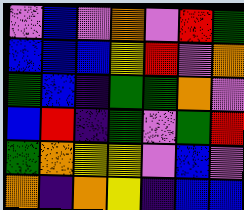[["violet", "blue", "violet", "orange", "violet", "red", "green"], ["blue", "blue", "blue", "yellow", "red", "violet", "orange"], ["green", "blue", "indigo", "green", "green", "orange", "violet"], ["blue", "red", "indigo", "green", "violet", "green", "red"], ["green", "orange", "yellow", "yellow", "violet", "blue", "violet"], ["orange", "indigo", "orange", "yellow", "indigo", "blue", "blue"]]